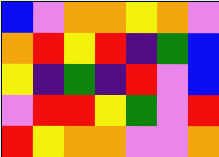[["blue", "violet", "orange", "orange", "yellow", "orange", "violet"], ["orange", "red", "yellow", "red", "indigo", "green", "blue"], ["yellow", "indigo", "green", "indigo", "red", "violet", "blue"], ["violet", "red", "red", "yellow", "green", "violet", "red"], ["red", "yellow", "orange", "orange", "violet", "violet", "orange"]]